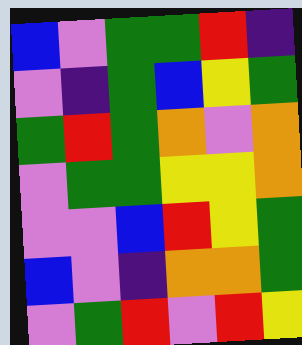[["blue", "violet", "green", "green", "red", "indigo"], ["violet", "indigo", "green", "blue", "yellow", "green"], ["green", "red", "green", "orange", "violet", "orange"], ["violet", "green", "green", "yellow", "yellow", "orange"], ["violet", "violet", "blue", "red", "yellow", "green"], ["blue", "violet", "indigo", "orange", "orange", "green"], ["violet", "green", "red", "violet", "red", "yellow"]]